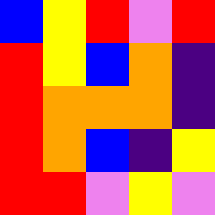[["blue", "yellow", "red", "violet", "red"], ["red", "yellow", "blue", "orange", "indigo"], ["red", "orange", "orange", "orange", "indigo"], ["red", "orange", "blue", "indigo", "yellow"], ["red", "red", "violet", "yellow", "violet"]]